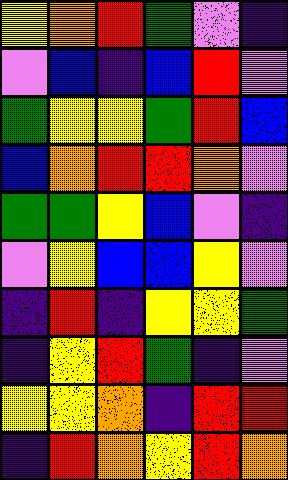[["yellow", "orange", "red", "green", "violet", "indigo"], ["violet", "blue", "indigo", "blue", "red", "violet"], ["green", "yellow", "yellow", "green", "red", "blue"], ["blue", "orange", "red", "red", "orange", "violet"], ["green", "green", "yellow", "blue", "violet", "indigo"], ["violet", "yellow", "blue", "blue", "yellow", "violet"], ["indigo", "red", "indigo", "yellow", "yellow", "green"], ["indigo", "yellow", "red", "green", "indigo", "violet"], ["yellow", "yellow", "orange", "indigo", "red", "red"], ["indigo", "red", "orange", "yellow", "red", "orange"]]